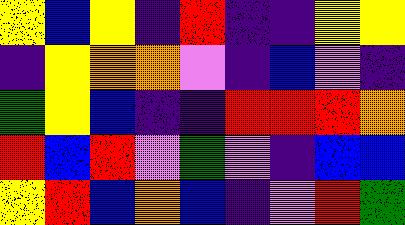[["yellow", "blue", "yellow", "indigo", "red", "indigo", "indigo", "yellow", "yellow"], ["indigo", "yellow", "orange", "orange", "violet", "indigo", "blue", "violet", "indigo"], ["green", "yellow", "blue", "indigo", "indigo", "red", "red", "red", "orange"], ["red", "blue", "red", "violet", "green", "violet", "indigo", "blue", "blue"], ["yellow", "red", "blue", "orange", "blue", "indigo", "violet", "red", "green"]]